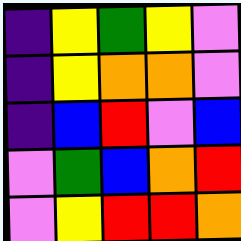[["indigo", "yellow", "green", "yellow", "violet"], ["indigo", "yellow", "orange", "orange", "violet"], ["indigo", "blue", "red", "violet", "blue"], ["violet", "green", "blue", "orange", "red"], ["violet", "yellow", "red", "red", "orange"]]